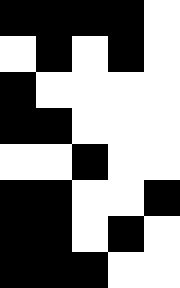[["black", "black", "black", "black", "white"], ["white", "black", "white", "black", "white"], ["black", "white", "white", "white", "white"], ["black", "black", "white", "white", "white"], ["white", "white", "black", "white", "white"], ["black", "black", "white", "white", "black"], ["black", "black", "white", "black", "white"], ["black", "black", "black", "white", "white"]]